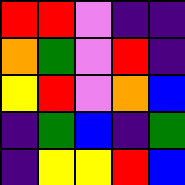[["red", "red", "violet", "indigo", "indigo"], ["orange", "green", "violet", "red", "indigo"], ["yellow", "red", "violet", "orange", "blue"], ["indigo", "green", "blue", "indigo", "green"], ["indigo", "yellow", "yellow", "red", "blue"]]